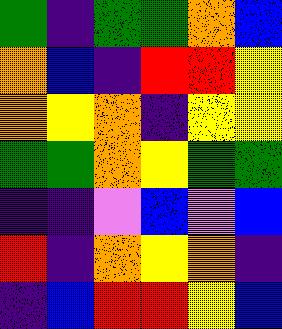[["green", "indigo", "green", "green", "orange", "blue"], ["orange", "blue", "indigo", "red", "red", "yellow"], ["orange", "yellow", "orange", "indigo", "yellow", "yellow"], ["green", "green", "orange", "yellow", "green", "green"], ["indigo", "indigo", "violet", "blue", "violet", "blue"], ["red", "indigo", "orange", "yellow", "orange", "indigo"], ["indigo", "blue", "red", "red", "yellow", "blue"]]